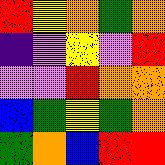[["red", "yellow", "orange", "green", "orange"], ["indigo", "violet", "yellow", "violet", "red"], ["violet", "violet", "red", "orange", "orange"], ["blue", "green", "yellow", "green", "orange"], ["green", "orange", "blue", "red", "red"]]